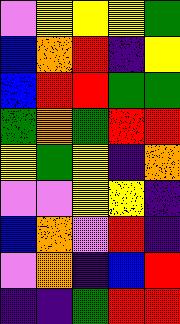[["violet", "yellow", "yellow", "yellow", "green"], ["blue", "orange", "red", "indigo", "yellow"], ["blue", "red", "red", "green", "green"], ["green", "orange", "green", "red", "red"], ["yellow", "green", "yellow", "indigo", "orange"], ["violet", "violet", "yellow", "yellow", "indigo"], ["blue", "orange", "violet", "red", "indigo"], ["violet", "orange", "indigo", "blue", "red"], ["indigo", "indigo", "green", "red", "red"]]